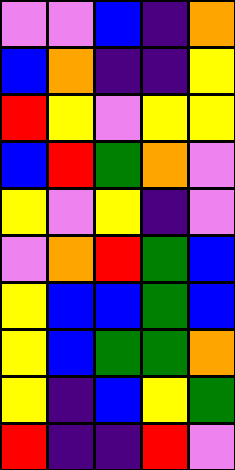[["violet", "violet", "blue", "indigo", "orange"], ["blue", "orange", "indigo", "indigo", "yellow"], ["red", "yellow", "violet", "yellow", "yellow"], ["blue", "red", "green", "orange", "violet"], ["yellow", "violet", "yellow", "indigo", "violet"], ["violet", "orange", "red", "green", "blue"], ["yellow", "blue", "blue", "green", "blue"], ["yellow", "blue", "green", "green", "orange"], ["yellow", "indigo", "blue", "yellow", "green"], ["red", "indigo", "indigo", "red", "violet"]]